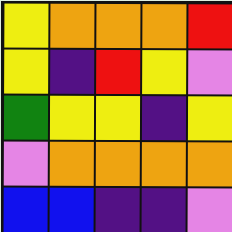[["yellow", "orange", "orange", "orange", "red"], ["yellow", "indigo", "red", "yellow", "violet"], ["green", "yellow", "yellow", "indigo", "yellow"], ["violet", "orange", "orange", "orange", "orange"], ["blue", "blue", "indigo", "indigo", "violet"]]